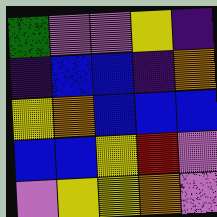[["green", "violet", "violet", "yellow", "indigo"], ["indigo", "blue", "blue", "indigo", "orange"], ["yellow", "orange", "blue", "blue", "blue"], ["blue", "blue", "yellow", "red", "violet"], ["violet", "yellow", "yellow", "orange", "violet"]]